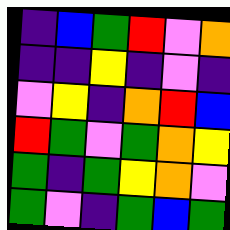[["indigo", "blue", "green", "red", "violet", "orange"], ["indigo", "indigo", "yellow", "indigo", "violet", "indigo"], ["violet", "yellow", "indigo", "orange", "red", "blue"], ["red", "green", "violet", "green", "orange", "yellow"], ["green", "indigo", "green", "yellow", "orange", "violet"], ["green", "violet", "indigo", "green", "blue", "green"]]